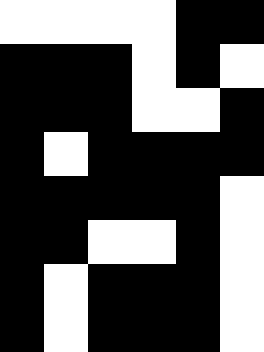[["white", "white", "white", "white", "black", "black"], ["black", "black", "black", "white", "black", "white"], ["black", "black", "black", "white", "white", "black"], ["black", "white", "black", "black", "black", "black"], ["black", "black", "black", "black", "black", "white"], ["black", "black", "white", "white", "black", "white"], ["black", "white", "black", "black", "black", "white"], ["black", "white", "black", "black", "black", "white"]]